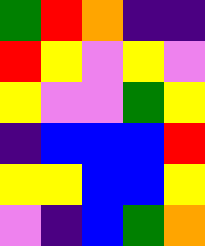[["green", "red", "orange", "indigo", "indigo"], ["red", "yellow", "violet", "yellow", "violet"], ["yellow", "violet", "violet", "green", "yellow"], ["indigo", "blue", "blue", "blue", "red"], ["yellow", "yellow", "blue", "blue", "yellow"], ["violet", "indigo", "blue", "green", "orange"]]